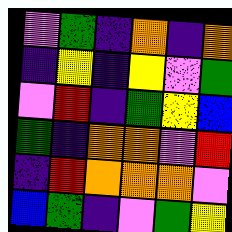[["violet", "green", "indigo", "orange", "indigo", "orange"], ["indigo", "yellow", "indigo", "yellow", "violet", "green"], ["violet", "red", "indigo", "green", "yellow", "blue"], ["green", "indigo", "orange", "orange", "violet", "red"], ["indigo", "red", "orange", "orange", "orange", "violet"], ["blue", "green", "indigo", "violet", "green", "yellow"]]